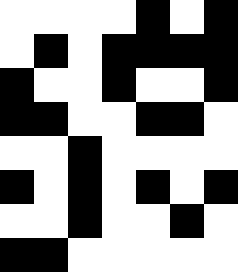[["white", "white", "white", "white", "black", "white", "black"], ["white", "black", "white", "black", "black", "black", "black"], ["black", "white", "white", "black", "white", "white", "black"], ["black", "black", "white", "white", "black", "black", "white"], ["white", "white", "black", "white", "white", "white", "white"], ["black", "white", "black", "white", "black", "white", "black"], ["white", "white", "black", "white", "white", "black", "white"], ["black", "black", "white", "white", "white", "white", "white"]]